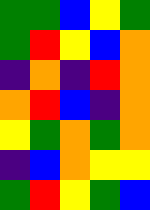[["green", "green", "blue", "yellow", "green"], ["green", "red", "yellow", "blue", "orange"], ["indigo", "orange", "indigo", "red", "orange"], ["orange", "red", "blue", "indigo", "orange"], ["yellow", "green", "orange", "green", "orange"], ["indigo", "blue", "orange", "yellow", "yellow"], ["green", "red", "yellow", "green", "blue"]]